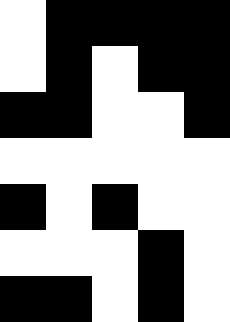[["white", "black", "black", "black", "black"], ["white", "black", "white", "black", "black"], ["black", "black", "white", "white", "black"], ["white", "white", "white", "white", "white"], ["black", "white", "black", "white", "white"], ["white", "white", "white", "black", "white"], ["black", "black", "white", "black", "white"]]